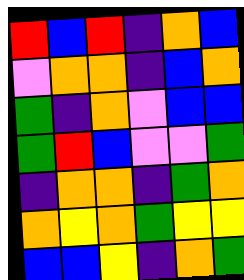[["red", "blue", "red", "indigo", "orange", "blue"], ["violet", "orange", "orange", "indigo", "blue", "orange"], ["green", "indigo", "orange", "violet", "blue", "blue"], ["green", "red", "blue", "violet", "violet", "green"], ["indigo", "orange", "orange", "indigo", "green", "orange"], ["orange", "yellow", "orange", "green", "yellow", "yellow"], ["blue", "blue", "yellow", "indigo", "orange", "green"]]